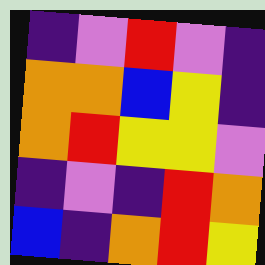[["indigo", "violet", "red", "violet", "indigo"], ["orange", "orange", "blue", "yellow", "indigo"], ["orange", "red", "yellow", "yellow", "violet"], ["indigo", "violet", "indigo", "red", "orange"], ["blue", "indigo", "orange", "red", "yellow"]]